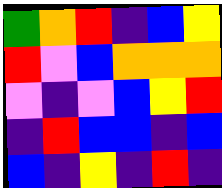[["green", "orange", "red", "indigo", "blue", "yellow"], ["red", "violet", "blue", "orange", "orange", "orange"], ["violet", "indigo", "violet", "blue", "yellow", "red"], ["indigo", "red", "blue", "blue", "indigo", "blue"], ["blue", "indigo", "yellow", "indigo", "red", "indigo"]]